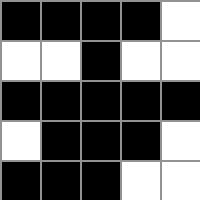[["black", "black", "black", "black", "white"], ["white", "white", "black", "white", "white"], ["black", "black", "black", "black", "black"], ["white", "black", "black", "black", "white"], ["black", "black", "black", "white", "white"]]